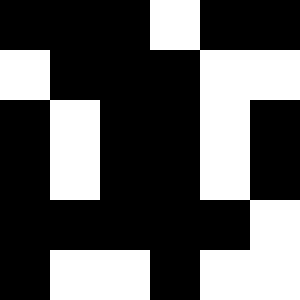[["black", "black", "black", "white", "black", "black"], ["white", "black", "black", "black", "white", "white"], ["black", "white", "black", "black", "white", "black"], ["black", "white", "black", "black", "white", "black"], ["black", "black", "black", "black", "black", "white"], ["black", "white", "white", "black", "white", "white"]]